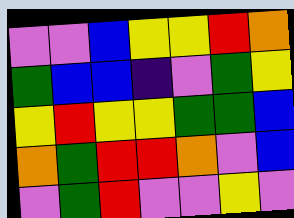[["violet", "violet", "blue", "yellow", "yellow", "red", "orange"], ["green", "blue", "blue", "indigo", "violet", "green", "yellow"], ["yellow", "red", "yellow", "yellow", "green", "green", "blue"], ["orange", "green", "red", "red", "orange", "violet", "blue"], ["violet", "green", "red", "violet", "violet", "yellow", "violet"]]